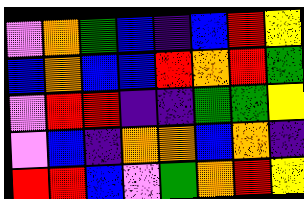[["violet", "orange", "green", "blue", "indigo", "blue", "red", "yellow"], ["blue", "orange", "blue", "blue", "red", "orange", "red", "green"], ["violet", "red", "red", "indigo", "indigo", "green", "green", "yellow"], ["violet", "blue", "indigo", "orange", "orange", "blue", "orange", "indigo"], ["red", "red", "blue", "violet", "green", "orange", "red", "yellow"]]